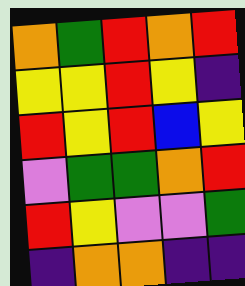[["orange", "green", "red", "orange", "red"], ["yellow", "yellow", "red", "yellow", "indigo"], ["red", "yellow", "red", "blue", "yellow"], ["violet", "green", "green", "orange", "red"], ["red", "yellow", "violet", "violet", "green"], ["indigo", "orange", "orange", "indigo", "indigo"]]